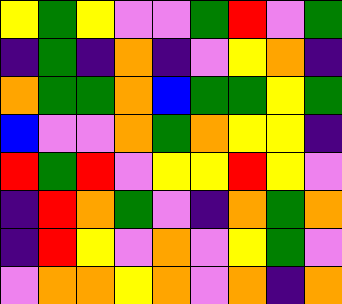[["yellow", "green", "yellow", "violet", "violet", "green", "red", "violet", "green"], ["indigo", "green", "indigo", "orange", "indigo", "violet", "yellow", "orange", "indigo"], ["orange", "green", "green", "orange", "blue", "green", "green", "yellow", "green"], ["blue", "violet", "violet", "orange", "green", "orange", "yellow", "yellow", "indigo"], ["red", "green", "red", "violet", "yellow", "yellow", "red", "yellow", "violet"], ["indigo", "red", "orange", "green", "violet", "indigo", "orange", "green", "orange"], ["indigo", "red", "yellow", "violet", "orange", "violet", "yellow", "green", "violet"], ["violet", "orange", "orange", "yellow", "orange", "violet", "orange", "indigo", "orange"]]